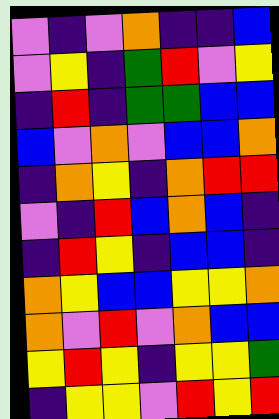[["violet", "indigo", "violet", "orange", "indigo", "indigo", "blue"], ["violet", "yellow", "indigo", "green", "red", "violet", "yellow"], ["indigo", "red", "indigo", "green", "green", "blue", "blue"], ["blue", "violet", "orange", "violet", "blue", "blue", "orange"], ["indigo", "orange", "yellow", "indigo", "orange", "red", "red"], ["violet", "indigo", "red", "blue", "orange", "blue", "indigo"], ["indigo", "red", "yellow", "indigo", "blue", "blue", "indigo"], ["orange", "yellow", "blue", "blue", "yellow", "yellow", "orange"], ["orange", "violet", "red", "violet", "orange", "blue", "blue"], ["yellow", "red", "yellow", "indigo", "yellow", "yellow", "green"], ["indigo", "yellow", "yellow", "violet", "red", "yellow", "red"]]